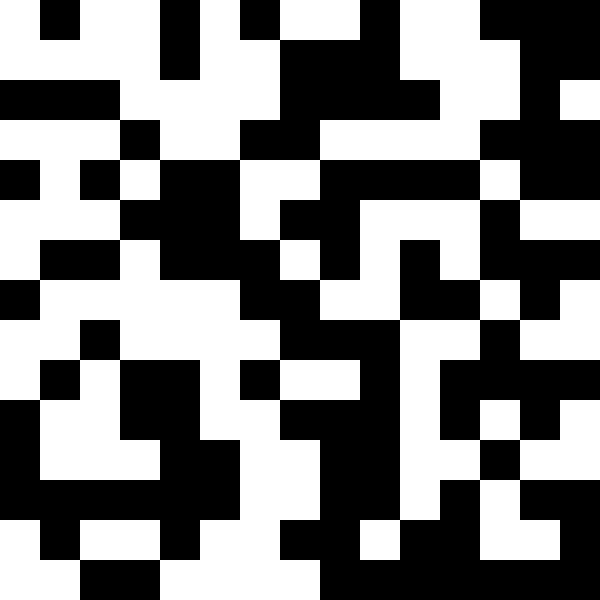[["white", "black", "white", "white", "black", "white", "black", "white", "white", "black", "white", "white", "black", "black", "black"], ["white", "white", "white", "white", "black", "white", "white", "black", "black", "black", "white", "white", "white", "black", "black"], ["black", "black", "black", "white", "white", "white", "white", "black", "black", "black", "black", "white", "white", "black", "white"], ["white", "white", "white", "black", "white", "white", "black", "black", "white", "white", "white", "white", "black", "black", "black"], ["black", "white", "black", "white", "black", "black", "white", "white", "black", "black", "black", "black", "white", "black", "black"], ["white", "white", "white", "black", "black", "black", "white", "black", "black", "white", "white", "white", "black", "white", "white"], ["white", "black", "black", "white", "black", "black", "black", "white", "black", "white", "black", "white", "black", "black", "black"], ["black", "white", "white", "white", "white", "white", "black", "black", "white", "white", "black", "black", "white", "black", "white"], ["white", "white", "black", "white", "white", "white", "white", "black", "black", "black", "white", "white", "black", "white", "white"], ["white", "black", "white", "black", "black", "white", "black", "white", "white", "black", "white", "black", "black", "black", "black"], ["black", "white", "white", "black", "black", "white", "white", "black", "black", "black", "white", "black", "white", "black", "white"], ["black", "white", "white", "white", "black", "black", "white", "white", "black", "black", "white", "white", "black", "white", "white"], ["black", "black", "black", "black", "black", "black", "white", "white", "black", "black", "white", "black", "white", "black", "black"], ["white", "black", "white", "white", "black", "white", "white", "black", "black", "white", "black", "black", "white", "white", "black"], ["white", "white", "black", "black", "white", "white", "white", "white", "black", "black", "black", "black", "black", "black", "black"]]